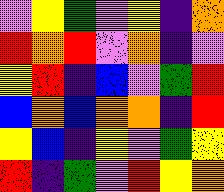[["violet", "yellow", "green", "violet", "yellow", "indigo", "orange"], ["red", "orange", "red", "violet", "orange", "indigo", "violet"], ["yellow", "red", "indigo", "blue", "violet", "green", "red"], ["blue", "orange", "blue", "orange", "orange", "indigo", "red"], ["yellow", "blue", "indigo", "yellow", "violet", "green", "yellow"], ["red", "indigo", "green", "violet", "red", "yellow", "orange"]]